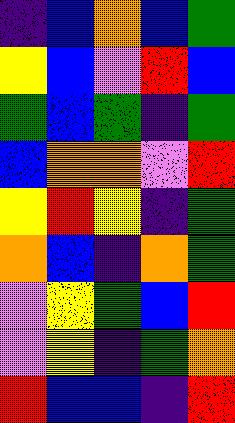[["indigo", "blue", "orange", "blue", "green"], ["yellow", "blue", "violet", "red", "blue"], ["green", "blue", "green", "indigo", "green"], ["blue", "orange", "orange", "violet", "red"], ["yellow", "red", "yellow", "indigo", "green"], ["orange", "blue", "indigo", "orange", "green"], ["violet", "yellow", "green", "blue", "red"], ["violet", "yellow", "indigo", "green", "orange"], ["red", "blue", "blue", "indigo", "red"]]